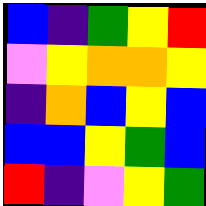[["blue", "indigo", "green", "yellow", "red"], ["violet", "yellow", "orange", "orange", "yellow"], ["indigo", "orange", "blue", "yellow", "blue"], ["blue", "blue", "yellow", "green", "blue"], ["red", "indigo", "violet", "yellow", "green"]]